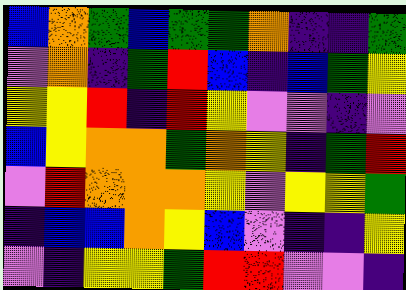[["blue", "orange", "green", "blue", "green", "green", "orange", "indigo", "indigo", "green"], ["violet", "orange", "indigo", "green", "red", "blue", "indigo", "blue", "green", "yellow"], ["yellow", "yellow", "red", "indigo", "red", "yellow", "violet", "violet", "indigo", "violet"], ["blue", "yellow", "orange", "orange", "green", "orange", "yellow", "indigo", "green", "red"], ["violet", "red", "orange", "orange", "orange", "yellow", "violet", "yellow", "yellow", "green"], ["indigo", "blue", "blue", "orange", "yellow", "blue", "violet", "indigo", "indigo", "yellow"], ["violet", "indigo", "yellow", "yellow", "green", "red", "red", "violet", "violet", "indigo"]]